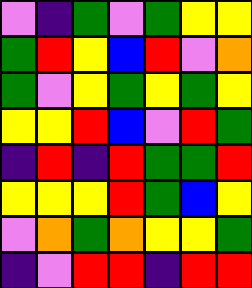[["violet", "indigo", "green", "violet", "green", "yellow", "yellow"], ["green", "red", "yellow", "blue", "red", "violet", "orange"], ["green", "violet", "yellow", "green", "yellow", "green", "yellow"], ["yellow", "yellow", "red", "blue", "violet", "red", "green"], ["indigo", "red", "indigo", "red", "green", "green", "red"], ["yellow", "yellow", "yellow", "red", "green", "blue", "yellow"], ["violet", "orange", "green", "orange", "yellow", "yellow", "green"], ["indigo", "violet", "red", "red", "indigo", "red", "red"]]